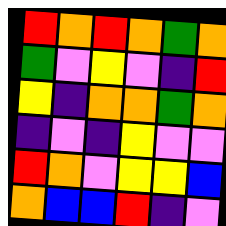[["red", "orange", "red", "orange", "green", "orange"], ["green", "violet", "yellow", "violet", "indigo", "red"], ["yellow", "indigo", "orange", "orange", "green", "orange"], ["indigo", "violet", "indigo", "yellow", "violet", "violet"], ["red", "orange", "violet", "yellow", "yellow", "blue"], ["orange", "blue", "blue", "red", "indigo", "violet"]]